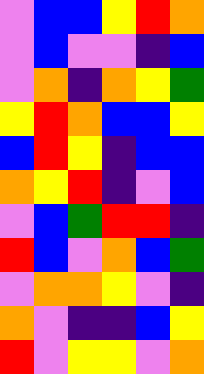[["violet", "blue", "blue", "yellow", "red", "orange"], ["violet", "blue", "violet", "violet", "indigo", "blue"], ["violet", "orange", "indigo", "orange", "yellow", "green"], ["yellow", "red", "orange", "blue", "blue", "yellow"], ["blue", "red", "yellow", "indigo", "blue", "blue"], ["orange", "yellow", "red", "indigo", "violet", "blue"], ["violet", "blue", "green", "red", "red", "indigo"], ["red", "blue", "violet", "orange", "blue", "green"], ["violet", "orange", "orange", "yellow", "violet", "indigo"], ["orange", "violet", "indigo", "indigo", "blue", "yellow"], ["red", "violet", "yellow", "yellow", "violet", "orange"]]